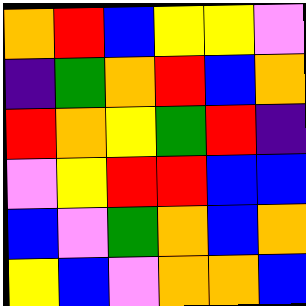[["orange", "red", "blue", "yellow", "yellow", "violet"], ["indigo", "green", "orange", "red", "blue", "orange"], ["red", "orange", "yellow", "green", "red", "indigo"], ["violet", "yellow", "red", "red", "blue", "blue"], ["blue", "violet", "green", "orange", "blue", "orange"], ["yellow", "blue", "violet", "orange", "orange", "blue"]]